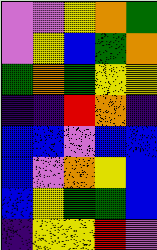[["violet", "violet", "yellow", "orange", "green"], ["violet", "yellow", "blue", "green", "orange"], ["green", "orange", "green", "yellow", "yellow"], ["indigo", "indigo", "red", "orange", "indigo"], ["blue", "blue", "violet", "blue", "blue"], ["blue", "violet", "orange", "yellow", "blue"], ["blue", "yellow", "green", "green", "blue"], ["indigo", "yellow", "yellow", "red", "violet"]]